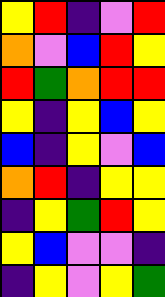[["yellow", "red", "indigo", "violet", "red"], ["orange", "violet", "blue", "red", "yellow"], ["red", "green", "orange", "red", "red"], ["yellow", "indigo", "yellow", "blue", "yellow"], ["blue", "indigo", "yellow", "violet", "blue"], ["orange", "red", "indigo", "yellow", "yellow"], ["indigo", "yellow", "green", "red", "yellow"], ["yellow", "blue", "violet", "violet", "indigo"], ["indigo", "yellow", "violet", "yellow", "green"]]